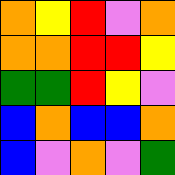[["orange", "yellow", "red", "violet", "orange"], ["orange", "orange", "red", "red", "yellow"], ["green", "green", "red", "yellow", "violet"], ["blue", "orange", "blue", "blue", "orange"], ["blue", "violet", "orange", "violet", "green"]]